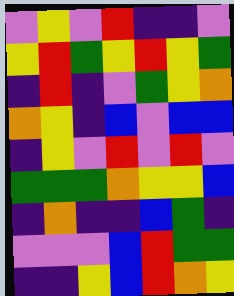[["violet", "yellow", "violet", "red", "indigo", "indigo", "violet"], ["yellow", "red", "green", "yellow", "red", "yellow", "green"], ["indigo", "red", "indigo", "violet", "green", "yellow", "orange"], ["orange", "yellow", "indigo", "blue", "violet", "blue", "blue"], ["indigo", "yellow", "violet", "red", "violet", "red", "violet"], ["green", "green", "green", "orange", "yellow", "yellow", "blue"], ["indigo", "orange", "indigo", "indigo", "blue", "green", "indigo"], ["violet", "violet", "violet", "blue", "red", "green", "green"], ["indigo", "indigo", "yellow", "blue", "red", "orange", "yellow"]]